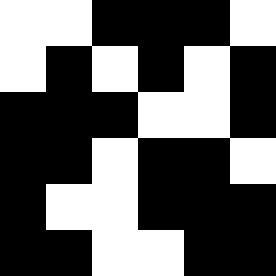[["white", "white", "black", "black", "black", "white"], ["white", "black", "white", "black", "white", "black"], ["black", "black", "black", "white", "white", "black"], ["black", "black", "white", "black", "black", "white"], ["black", "white", "white", "black", "black", "black"], ["black", "black", "white", "white", "black", "black"]]